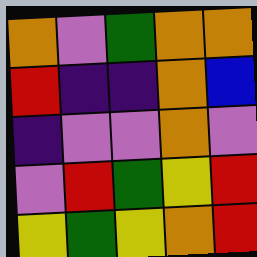[["orange", "violet", "green", "orange", "orange"], ["red", "indigo", "indigo", "orange", "blue"], ["indigo", "violet", "violet", "orange", "violet"], ["violet", "red", "green", "yellow", "red"], ["yellow", "green", "yellow", "orange", "red"]]